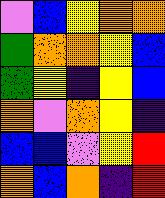[["violet", "blue", "yellow", "orange", "orange"], ["green", "orange", "orange", "yellow", "blue"], ["green", "yellow", "indigo", "yellow", "blue"], ["orange", "violet", "orange", "yellow", "indigo"], ["blue", "blue", "violet", "yellow", "red"], ["orange", "blue", "orange", "indigo", "red"]]